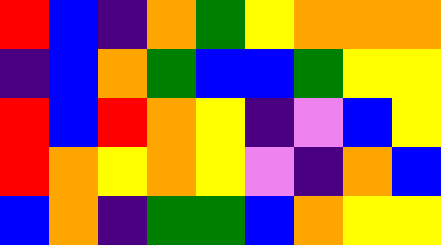[["red", "blue", "indigo", "orange", "green", "yellow", "orange", "orange", "orange"], ["indigo", "blue", "orange", "green", "blue", "blue", "green", "yellow", "yellow"], ["red", "blue", "red", "orange", "yellow", "indigo", "violet", "blue", "yellow"], ["red", "orange", "yellow", "orange", "yellow", "violet", "indigo", "orange", "blue"], ["blue", "orange", "indigo", "green", "green", "blue", "orange", "yellow", "yellow"]]